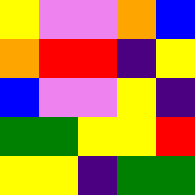[["yellow", "violet", "violet", "orange", "blue"], ["orange", "red", "red", "indigo", "yellow"], ["blue", "violet", "violet", "yellow", "indigo"], ["green", "green", "yellow", "yellow", "red"], ["yellow", "yellow", "indigo", "green", "green"]]